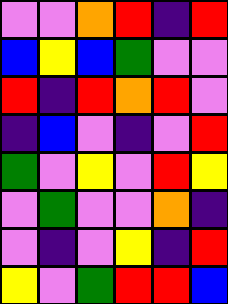[["violet", "violet", "orange", "red", "indigo", "red"], ["blue", "yellow", "blue", "green", "violet", "violet"], ["red", "indigo", "red", "orange", "red", "violet"], ["indigo", "blue", "violet", "indigo", "violet", "red"], ["green", "violet", "yellow", "violet", "red", "yellow"], ["violet", "green", "violet", "violet", "orange", "indigo"], ["violet", "indigo", "violet", "yellow", "indigo", "red"], ["yellow", "violet", "green", "red", "red", "blue"]]